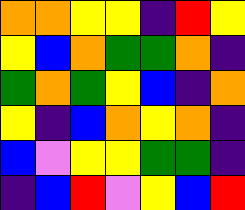[["orange", "orange", "yellow", "yellow", "indigo", "red", "yellow"], ["yellow", "blue", "orange", "green", "green", "orange", "indigo"], ["green", "orange", "green", "yellow", "blue", "indigo", "orange"], ["yellow", "indigo", "blue", "orange", "yellow", "orange", "indigo"], ["blue", "violet", "yellow", "yellow", "green", "green", "indigo"], ["indigo", "blue", "red", "violet", "yellow", "blue", "red"]]